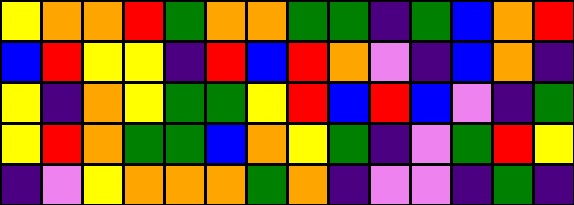[["yellow", "orange", "orange", "red", "green", "orange", "orange", "green", "green", "indigo", "green", "blue", "orange", "red"], ["blue", "red", "yellow", "yellow", "indigo", "red", "blue", "red", "orange", "violet", "indigo", "blue", "orange", "indigo"], ["yellow", "indigo", "orange", "yellow", "green", "green", "yellow", "red", "blue", "red", "blue", "violet", "indigo", "green"], ["yellow", "red", "orange", "green", "green", "blue", "orange", "yellow", "green", "indigo", "violet", "green", "red", "yellow"], ["indigo", "violet", "yellow", "orange", "orange", "orange", "green", "orange", "indigo", "violet", "violet", "indigo", "green", "indigo"]]